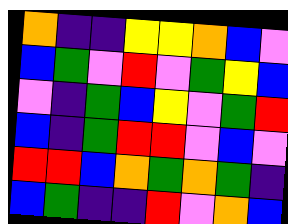[["orange", "indigo", "indigo", "yellow", "yellow", "orange", "blue", "violet"], ["blue", "green", "violet", "red", "violet", "green", "yellow", "blue"], ["violet", "indigo", "green", "blue", "yellow", "violet", "green", "red"], ["blue", "indigo", "green", "red", "red", "violet", "blue", "violet"], ["red", "red", "blue", "orange", "green", "orange", "green", "indigo"], ["blue", "green", "indigo", "indigo", "red", "violet", "orange", "blue"]]